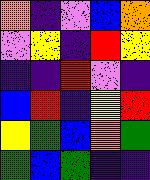[["orange", "indigo", "violet", "blue", "orange"], ["violet", "yellow", "indigo", "red", "yellow"], ["indigo", "indigo", "red", "violet", "indigo"], ["blue", "red", "indigo", "yellow", "red"], ["yellow", "green", "blue", "orange", "green"], ["green", "blue", "green", "indigo", "indigo"]]